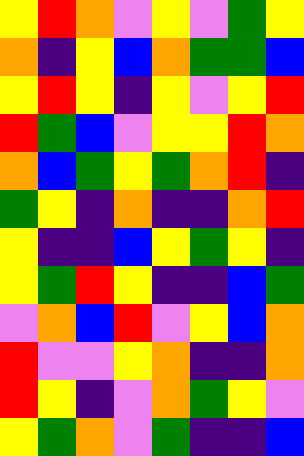[["yellow", "red", "orange", "violet", "yellow", "violet", "green", "yellow"], ["orange", "indigo", "yellow", "blue", "orange", "green", "green", "blue"], ["yellow", "red", "yellow", "indigo", "yellow", "violet", "yellow", "red"], ["red", "green", "blue", "violet", "yellow", "yellow", "red", "orange"], ["orange", "blue", "green", "yellow", "green", "orange", "red", "indigo"], ["green", "yellow", "indigo", "orange", "indigo", "indigo", "orange", "red"], ["yellow", "indigo", "indigo", "blue", "yellow", "green", "yellow", "indigo"], ["yellow", "green", "red", "yellow", "indigo", "indigo", "blue", "green"], ["violet", "orange", "blue", "red", "violet", "yellow", "blue", "orange"], ["red", "violet", "violet", "yellow", "orange", "indigo", "indigo", "orange"], ["red", "yellow", "indigo", "violet", "orange", "green", "yellow", "violet"], ["yellow", "green", "orange", "violet", "green", "indigo", "indigo", "blue"]]